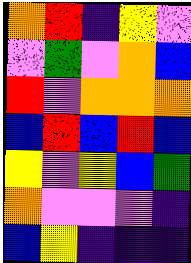[["orange", "red", "indigo", "yellow", "violet"], ["violet", "green", "violet", "orange", "blue"], ["red", "violet", "orange", "orange", "orange"], ["blue", "red", "blue", "red", "blue"], ["yellow", "violet", "yellow", "blue", "green"], ["orange", "violet", "violet", "violet", "indigo"], ["blue", "yellow", "indigo", "indigo", "indigo"]]